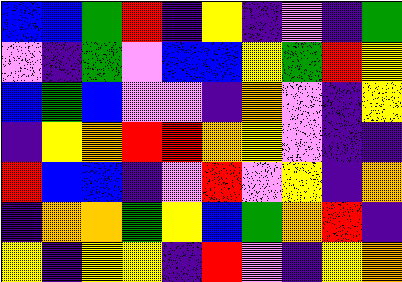[["blue", "blue", "green", "red", "indigo", "yellow", "indigo", "violet", "indigo", "green"], ["violet", "indigo", "green", "violet", "blue", "blue", "yellow", "green", "red", "yellow"], ["blue", "green", "blue", "violet", "violet", "indigo", "orange", "violet", "indigo", "yellow"], ["indigo", "yellow", "orange", "red", "red", "orange", "yellow", "violet", "indigo", "indigo"], ["red", "blue", "blue", "indigo", "violet", "red", "violet", "yellow", "indigo", "orange"], ["indigo", "orange", "orange", "green", "yellow", "blue", "green", "orange", "red", "indigo"], ["yellow", "indigo", "yellow", "yellow", "indigo", "red", "violet", "indigo", "yellow", "orange"]]